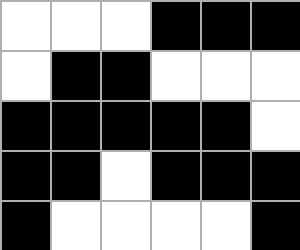[["white", "white", "white", "black", "black", "black"], ["white", "black", "black", "white", "white", "white"], ["black", "black", "black", "black", "black", "white"], ["black", "black", "white", "black", "black", "black"], ["black", "white", "white", "white", "white", "black"]]